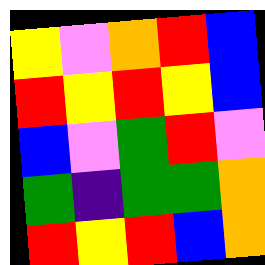[["yellow", "violet", "orange", "red", "blue"], ["red", "yellow", "red", "yellow", "blue"], ["blue", "violet", "green", "red", "violet"], ["green", "indigo", "green", "green", "orange"], ["red", "yellow", "red", "blue", "orange"]]